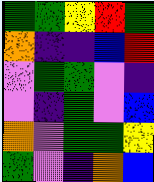[["green", "green", "yellow", "red", "green"], ["orange", "indigo", "indigo", "blue", "red"], ["violet", "green", "green", "violet", "indigo"], ["violet", "indigo", "green", "violet", "blue"], ["orange", "violet", "green", "green", "yellow"], ["green", "violet", "indigo", "orange", "blue"]]